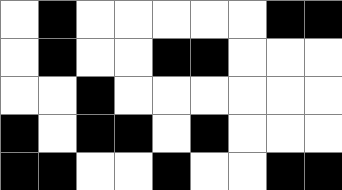[["white", "black", "white", "white", "white", "white", "white", "black", "black"], ["white", "black", "white", "white", "black", "black", "white", "white", "white"], ["white", "white", "black", "white", "white", "white", "white", "white", "white"], ["black", "white", "black", "black", "white", "black", "white", "white", "white"], ["black", "black", "white", "white", "black", "white", "white", "black", "black"]]